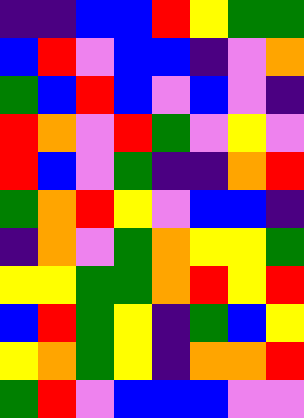[["indigo", "indigo", "blue", "blue", "red", "yellow", "green", "green"], ["blue", "red", "violet", "blue", "blue", "indigo", "violet", "orange"], ["green", "blue", "red", "blue", "violet", "blue", "violet", "indigo"], ["red", "orange", "violet", "red", "green", "violet", "yellow", "violet"], ["red", "blue", "violet", "green", "indigo", "indigo", "orange", "red"], ["green", "orange", "red", "yellow", "violet", "blue", "blue", "indigo"], ["indigo", "orange", "violet", "green", "orange", "yellow", "yellow", "green"], ["yellow", "yellow", "green", "green", "orange", "red", "yellow", "red"], ["blue", "red", "green", "yellow", "indigo", "green", "blue", "yellow"], ["yellow", "orange", "green", "yellow", "indigo", "orange", "orange", "red"], ["green", "red", "violet", "blue", "blue", "blue", "violet", "violet"]]